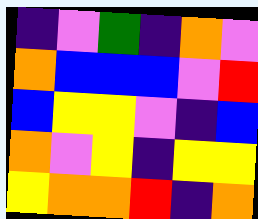[["indigo", "violet", "green", "indigo", "orange", "violet"], ["orange", "blue", "blue", "blue", "violet", "red"], ["blue", "yellow", "yellow", "violet", "indigo", "blue"], ["orange", "violet", "yellow", "indigo", "yellow", "yellow"], ["yellow", "orange", "orange", "red", "indigo", "orange"]]